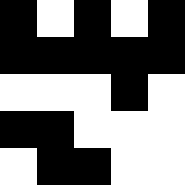[["black", "white", "black", "white", "black"], ["black", "black", "black", "black", "black"], ["white", "white", "white", "black", "white"], ["black", "black", "white", "white", "white"], ["white", "black", "black", "white", "white"]]